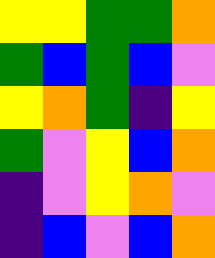[["yellow", "yellow", "green", "green", "orange"], ["green", "blue", "green", "blue", "violet"], ["yellow", "orange", "green", "indigo", "yellow"], ["green", "violet", "yellow", "blue", "orange"], ["indigo", "violet", "yellow", "orange", "violet"], ["indigo", "blue", "violet", "blue", "orange"]]